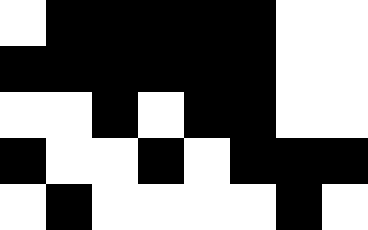[["white", "black", "black", "black", "black", "black", "white", "white"], ["black", "black", "black", "black", "black", "black", "white", "white"], ["white", "white", "black", "white", "black", "black", "white", "white"], ["black", "white", "white", "black", "white", "black", "black", "black"], ["white", "black", "white", "white", "white", "white", "black", "white"]]